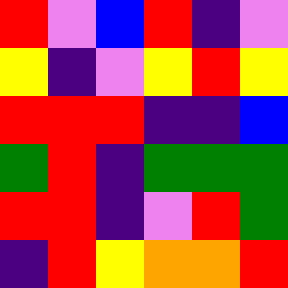[["red", "violet", "blue", "red", "indigo", "violet"], ["yellow", "indigo", "violet", "yellow", "red", "yellow"], ["red", "red", "red", "indigo", "indigo", "blue"], ["green", "red", "indigo", "green", "green", "green"], ["red", "red", "indigo", "violet", "red", "green"], ["indigo", "red", "yellow", "orange", "orange", "red"]]